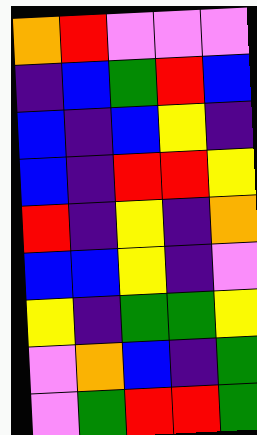[["orange", "red", "violet", "violet", "violet"], ["indigo", "blue", "green", "red", "blue"], ["blue", "indigo", "blue", "yellow", "indigo"], ["blue", "indigo", "red", "red", "yellow"], ["red", "indigo", "yellow", "indigo", "orange"], ["blue", "blue", "yellow", "indigo", "violet"], ["yellow", "indigo", "green", "green", "yellow"], ["violet", "orange", "blue", "indigo", "green"], ["violet", "green", "red", "red", "green"]]